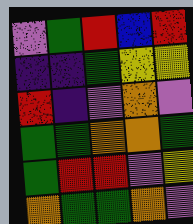[["violet", "green", "red", "blue", "red"], ["indigo", "indigo", "green", "yellow", "yellow"], ["red", "indigo", "violet", "orange", "violet"], ["green", "green", "orange", "orange", "green"], ["green", "red", "red", "violet", "yellow"], ["orange", "green", "green", "orange", "violet"]]